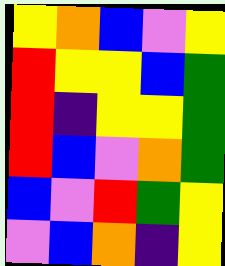[["yellow", "orange", "blue", "violet", "yellow"], ["red", "yellow", "yellow", "blue", "green"], ["red", "indigo", "yellow", "yellow", "green"], ["red", "blue", "violet", "orange", "green"], ["blue", "violet", "red", "green", "yellow"], ["violet", "blue", "orange", "indigo", "yellow"]]